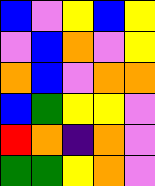[["blue", "violet", "yellow", "blue", "yellow"], ["violet", "blue", "orange", "violet", "yellow"], ["orange", "blue", "violet", "orange", "orange"], ["blue", "green", "yellow", "yellow", "violet"], ["red", "orange", "indigo", "orange", "violet"], ["green", "green", "yellow", "orange", "violet"]]